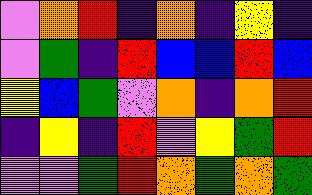[["violet", "orange", "red", "indigo", "orange", "indigo", "yellow", "indigo"], ["violet", "green", "indigo", "red", "blue", "blue", "red", "blue"], ["yellow", "blue", "green", "violet", "orange", "indigo", "orange", "red"], ["indigo", "yellow", "indigo", "red", "violet", "yellow", "green", "red"], ["violet", "violet", "green", "red", "orange", "green", "orange", "green"]]